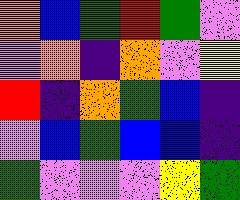[["orange", "blue", "green", "red", "green", "violet"], ["violet", "orange", "indigo", "orange", "violet", "yellow"], ["red", "indigo", "orange", "green", "blue", "indigo"], ["violet", "blue", "green", "blue", "blue", "indigo"], ["green", "violet", "violet", "violet", "yellow", "green"]]